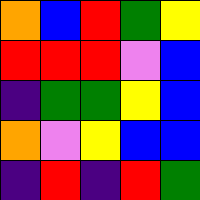[["orange", "blue", "red", "green", "yellow"], ["red", "red", "red", "violet", "blue"], ["indigo", "green", "green", "yellow", "blue"], ["orange", "violet", "yellow", "blue", "blue"], ["indigo", "red", "indigo", "red", "green"]]